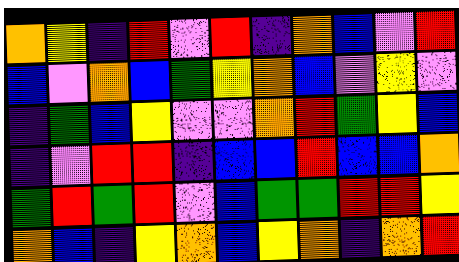[["orange", "yellow", "indigo", "red", "violet", "red", "indigo", "orange", "blue", "violet", "red"], ["blue", "violet", "orange", "blue", "green", "yellow", "orange", "blue", "violet", "yellow", "violet"], ["indigo", "green", "blue", "yellow", "violet", "violet", "orange", "red", "green", "yellow", "blue"], ["indigo", "violet", "red", "red", "indigo", "blue", "blue", "red", "blue", "blue", "orange"], ["green", "red", "green", "red", "violet", "blue", "green", "green", "red", "red", "yellow"], ["orange", "blue", "indigo", "yellow", "orange", "blue", "yellow", "orange", "indigo", "orange", "red"]]